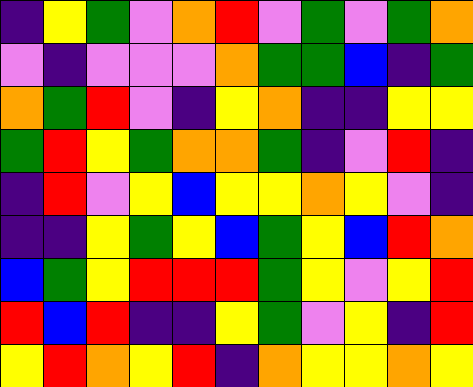[["indigo", "yellow", "green", "violet", "orange", "red", "violet", "green", "violet", "green", "orange"], ["violet", "indigo", "violet", "violet", "violet", "orange", "green", "green", "blue", "indigo", "green"], ["orange", "green", "red", "violet", "indigo", "yellow", "orange", "indigo", "indigo", "yellow", "yellow"], ["green", "red", "yellow", "green", "orange", "orange", "green", "indigo", "violet", "red", "indigo"], ["indigo", "red", "violet", "yellow", "blue", "yellow", "yellow", "orange", "yellow", "violet", "indigo"], ["indigo", "indigo", "yellow", "green", "yellow", "blue", "green", "yellow", "blue", "red", "orange"], ["blue", "green", "yellow", "red", "red", "red", "green", "yellow", "violet", "yellow", "red"], ["red", "blue", "red", "indigo", "indigo", "yellow", "green", "violet", "yellow", "indigo", "red"], ["yellow", "red", "orange", "yellow", "red", "indigo", "orange", "yellow", "yellow", "orange", "yellow"]]